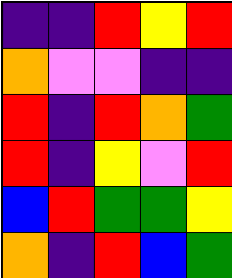[["indigo", "indigo", "red", "yellow", "red"], ["orange", "violet", "violet", "indigo", "indigo"], ["red", "indigo", "red", "orange", "green"], ["red", "indigo", "yellow", "violet", "red"], ["blue", "red", "green", "green", "yellow"], ["orange", "indigo", "red", "blue", "green"]]